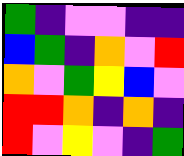[["green", "indigo", "violet", "violet", "indigo", "indigo"], ["blue", "green", "indigo", "orange", "violet", "red"], ["orange", "violet", "green", "yellow", "blue", "violet"], ["red", "red", "orange", "indigo", "orange", "indigo"], ["red", "violet", "yellow", "violet", "indigo", "green"]]